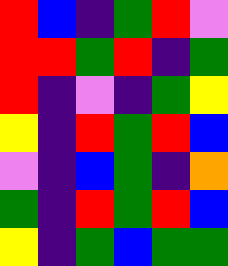[["red", "blue", "indigo", "green", "red", "violet"], ["red", "red", "green", "red", "indigo", "green"], ["red", "indigo", "violet", "indigo", "green", "yellow"], ["yellow", "indigo", "red", "green", "red", "blue"], ["violet", "indigo", "blue", "green", "indigo", "orange"], ["green", "indigo", "red", "green", "red", "blue"], ["yellow", "indigo", "green", "blue", "green", "green"]]